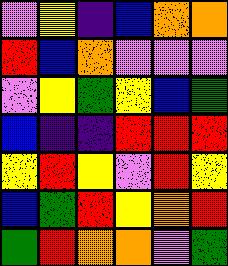[["violet", "yellow", "indigo", "blue", "orange", "orange"], ["red", "blue", "orange", "violet", "violet", "violet"], ["violet", "yellow", "green", "yellow", "blue", "green"], ["blue", "indigo", "indigo", "red", "red", "red"], ["yellow", "red", "yellow", "violet", "red", "yellow"], ["blue", "green", "red", "yellow", "orange", "red"], ["green", "red", "orange", "orange", "violet", "green"]]